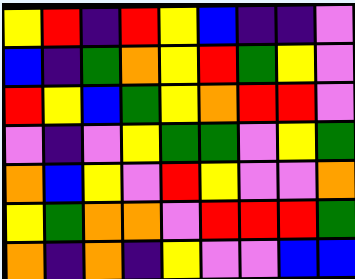[["yellow", "red", "indigo", "red", "yellow", "blue", "indigo", "indigo", "violet"], ["blue", "indigo", "green", "orange", "yellow", "red", "green", "yellow", "violet"], ["red", "yellow", "blue", "green", "yellow", "orange", "red", "red", "violet"], ["violet", "indigo", "violet", "yellow", "green", "green", "violet", "yellow", "green"], ["orange", "blue", "yellow", "violet", "red", "yellow", "violet", "violet", "orange"], ["yellow", "green", "orange", "orange", "violet", "red", "red", "red", "green"], ["orange", "indigo", "orange", "indigo", "yellow", "violet", "violet", "blue", "blue"]]